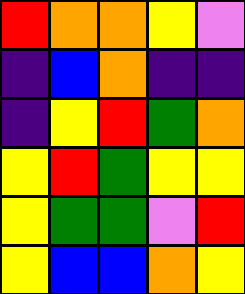[["red", "orange", "orange", "yellow", "violet"], ["indigo", "blue", "orange", "indigo", "indigo"], ["indigo", "yellow", "red", "green", "orange"], ["yellow", "red", "green", "yellow", "yellow"], ["yellow", "green", "green", "violet", "red"], ["yellow", "blue", "blue", "orange", "yellow"]]